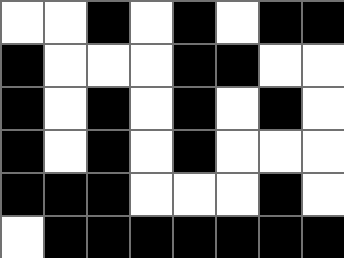[["white", "white", "black", "white", "black", "white", "black", "black"], ["black", "white", "white", "white", "black", "black", "white", "white"], ["black", "white", "black", "white", "black", "white", "black", "white"], ["black", "white", "black", "white", "black", "white", "white", "white"], ["black", "black", "black", "white", "white", "white", "black", "white"], ["white", "black", "black", "black", "black", "black", "black", "black"]]